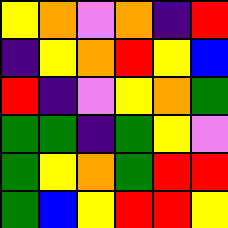[["yellow", "orange", "violet", "orange", "indigo", "red"], ["indigo", "yellow", "orange", "red", "yellow", "blue"], ["red", "indigo", "violet", "yellow", "orange", "green"], ["green", "green", "indigo", "green", "yellow", "violet"], ["green", "yellow", "orange", "green", "red", "red"], ["green", "blue", "yellow", "red", "red", "yellow"]]